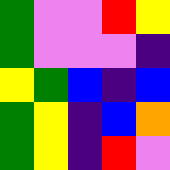[["green", "violet", "violet", "red", "yellow"], ["green", "violet", "violet", "violet", "indigo"], ["yellow", "green", "blue", "indigo", "blue"], ["green", "yellow", "indigo", "blue", "orange"], ["green", "yellow", "indigo", "red", "violet"]]